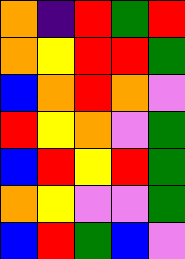[["orange", "indigo", "red", "green", "red"], ["orange", "yellow", "red", "red", "green"], ["blue", "orange", "red", "orange", "violet"], ["red", "yellow", "orange", "violet", "green"], ["blue", "red", "yellow", "red", "green"], ["orange", "yellow", "violet", "violet", "green"], ["blue", "red", "green", "blue", "violet"]]